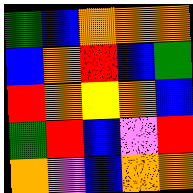[["green", "blue", "orange", "orange", "orange"], ["blue", "orange", "red", "blue", "green"], ["red", "orange", "yellow", "orange", "blue"], ["green", "red", "blue", "violet", "red"], ["orange", "violet", "blue", "orange", "orange"]]